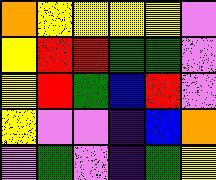[["orange", "yellow", "yellow", "yellow", "yellow", "violet"], ["yellow", "red", "red", "green", "green", "violet"], ["yellow", "red", "green", "blue", "red", "violet"], ["yellow", "violet", "violet", "indigo", "blue", "orange"], ["violet", "green", "violet", "indigo", "green", "yellow"]]